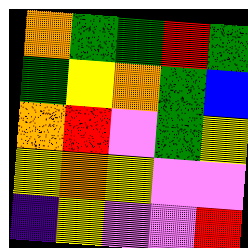[["orange", "green", "green", "red", "green"], ["green", "yellow", "orange", "green", "blue"], ["orange", "red", "violet", "green", "yellow"], ["yellow", "orange", "yellow", "violet", "violet"], ["indigo", "yellow", "violet", "violet", "red"]]